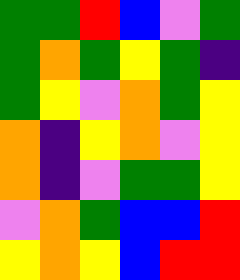[["green", "green", "red", "blue", "violet", "green"], ["green", "orange", "green", "yellow", "green", "indigo"], ["green", "yellow", "violet", "orange", "green", "yellow"], ["orange", "indigo", "yellow", "orange", "violet", "yellow"], ["orange", "indigo", "violet", "green", "green", "yellow"], ["violet", "orange", "green", "blue", "blue", "red"], ["yellow", "orange", "yellow", "blue", "red", "red"]]